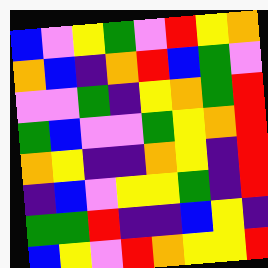[["blue", "violet", "yellow", "green", "violet", "red", "yellow", "orange"], ["orange", "blue", "indigo", "orange", "red", "blue", "green", "violet"], ["violet", "violet", "green", "indigo", "yellow", "orange", "green", "red"], ["green", "blue", "violet", "violet", "green", "yellow", "orange", "red"], ["orange", "yellow", "indigo", "indigo", "orange", "yellow", "indigo", "red"], ["indigo", "blue", "violet", "yellow", "yellow", "green", "indigo", "red"], ["green", "green", "red", "indigo", "indigo", "blue", "yellow", "indigo"], ["blue", "yellow", "violet", "red", "orange", "yellow", "yellow", "red"]]